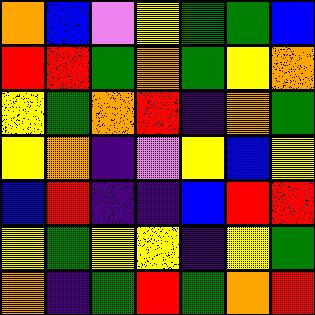[["orange", "blue", "violet", "yellow", "green", "green", "blue"], ["red", "red", "green", "orange", "green", "yellow", "orange"], ["yellow", "green", "orange", "red", "indigo", "orange", "green"], ["yellow", "orange", "indigo", "violet", "yellow", "blue", "yellow"], ["blue", "red", "indigo", "indigo", "blue", "red", "red"], ["yellow", "green", "yellow", "yellow", "indigo", "yellow", "green"], ["orange", "indigo", "green", "red", "green", "orange", "red"]]